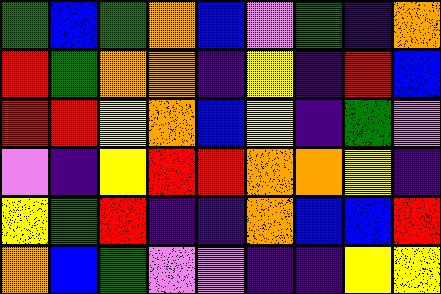[["green", "blue", "green", "orange", "blue", "violet", "green", "indigo", "orange"], ["red", "green", "orange", "orange", "indigo", "yellow", "indigo", "red", "blue"], ["red", "red", "yellow", "orange", "blue", "yellow", "indigo", "green", "violet"], ["violet", "indigo", "yellow", "red", "red", "orange", "orange", "yellow", "indigo"], ["yellow", "green", "red", "indigo", "indigo", "orange", "blue", "blue", "red"], ["orange", "blue", "green", "violet", "violet", "indigo", "indigo", "yellow", "yellow"]]